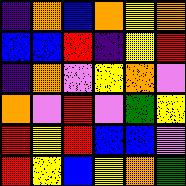[["indigo", "orange", "blue", "orange", "yellow", "orange"], ["blue", "blue", "red", "indigo", "yellow", "red"], ["indigo", "orange", "violet", "yellow", "orange", "violet"], ["orange", "violet", "red", "violet", "green", "yellow"], ["red", "yellow", "red", "blue", "blue", "violet"], ["red", "yellow", "blue", "yellow", "orange", "green"]]